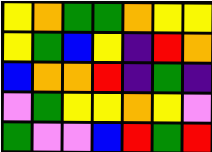[["yellow", "orange", "green", "green", "orange", "yellow", "yellow"], ["yellow", "green", "blue", "yellow", "indigo", "red", "orange"], ["blue", "orange", "orange", "red", "indigo", "green", "indigo"], ["violet", "green", "yellow", "yellow", "orange", "yellow", "violet"], ["green", "violet", "violet", "blue", "red", "green", "red"]]